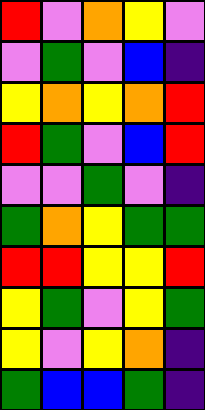[["red", "violet", "orange", "yellow", "violet"], ["violet", "green", "violet", "blue", "indigo"], ["yellow", "orange", "yellow", "orange", "red"], ["red", "green", "violet", "blue", "red"], ["violet", "violet", "green", "violet", "indigo"], ["green", "orange", "yellow", "green", "green"], ["red", "red", "yellow", "yellow", "red"], ["yellow", "green", "violet", "yellow", "green"], ["yellow", "violet", "yellow", "orange", "indigo"], ["green", "blue", "blue", "green", "indigo"]]